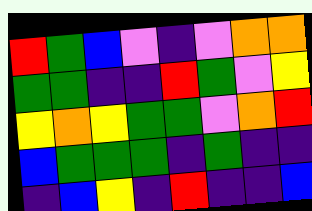[["red", "green", "blue", "violet", "indigo", "violet", "orange", "orange"], ["green", "green", "indigo", "indigo", "red", "green", "violet", "yellow"], ["yellow", "orange", "yellow", "green", "green", "violet", "orange", "red"], ["blue", "green", "green", "green", "indigo", "green", "indigo", "indigo"], ["indigo", "blue", "yellow", "indigo", "red", "indigo", "indigo", "blue"]]